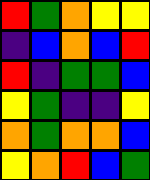[["red", "green", "orange", "yellow", "yellow"], ["indigo", "blue", "orange", "blue", "red"], ["red", "indigo", "green", "green", "blue"], ["yellow", "green", "indigo", "indigo", "yellow"], ["orange", "green", "orange", "orange", "blue"], ["yellow", "orange", "red", "blue", "green"]]